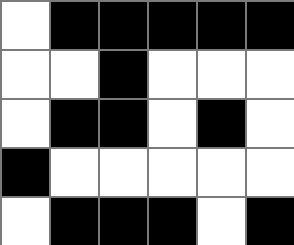[["white", "black", "black", "black", "black", "black"], ["white", "white", "black", "white", "white", "white"], ["white", "black", "black", "white", "black", "white"], ["black", "white", "white", "white", "white", "white"], ["white", "black", "black", "black", "white", "black"]]